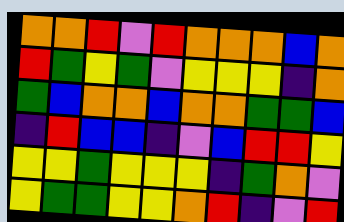[["orange", "orange", "red", "violet", "red", "orange", "orange", "orange", "blue", "orange"], ["red", "green", "yellow", "green", "violet", "yellow", "yellow", "yellow", "indigo", "orange"], ["green", "blue", "orange", "orange", "blue", "orange", "orange", "green", "green", "blue"], ["indigo", "red", "blue", "blue", "indigo", "violet", "blue", "red", "red", "yellow"], ["yellow", "yellow", "green", "yellow", "yellow", "yellow", "indigo", "green", "orange", "violet"], ["yellow", "green", "green", "yellow", "yellow", "orange", "red", "indigo", "violet", "red"]]